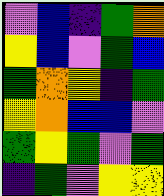[["violet", "blue", "indigo", "green", "orange"], ["yellow", "blue", "violet", "green", "blue"], ["green", "orange", "yellow", "indigo", "green"], ["yellow", "orange", "blue", "blue", "violet"], ["green", "yellow", "green", "violet", "green"], ["indigo", "green", "violet", "yellow", "yellow"]]